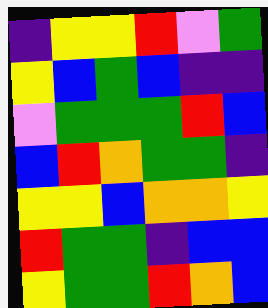[["indigo", "yellow", "yellow", "red", "violet", "green"], ["yellow", "blue", "green", "blue", "indigo", "indigo"], ["violet", "green", "green", "green", "red", "blue"], ["blue", "red", "orange", "green", "green", "indigo"], ["yellow", "yellow", "blue", "orange", "orange", "yellow"], ["red", "green", "green", "indigo", "blue", "blue"], ["yellow", "green", "green", "red", "orange", "blue"]]